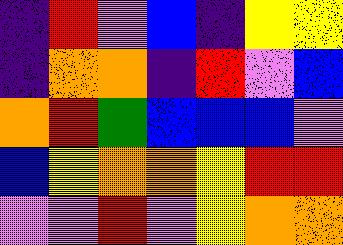[["indigo", "red", "violet", "blue", "indigo", "yellow", "yellow"], ["indigo", "orange", "orange", "indigo", "red", "violet", "blue"], ["orange", "red", "green", "blue", "blue", "blue", "violet"], ["blue", "yellow", "orange", "orange", "yellow", "red", "red"], ["violet", "violet", "red", "violet", "yellow", "orange", "orange"]]